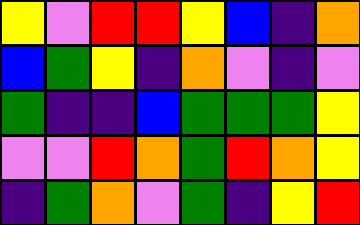[["yellow", "violet", "red", "red", "yellow", "blue", "indigo", "orange"], ["blue", "green", "yellow", "indigo", "orange", "violet", "indigo", "violet"], ["green", "indigo", "indigo", "blue", "green", "green", "green", "yellow"], ["violet", "violet", "red", "orange", "green", "red", "orange", "yellow"], ["indigo", "green", "orange", "violet", "green", "indigo", "yellow", "red"]]